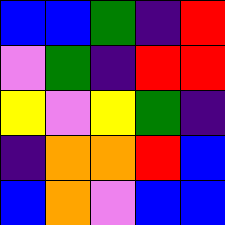[["blue", "blue", "green", "indigo", "red"], ["violet", "green", "indigo", "red", "red"], ["yellow", "violet", "yellow", "green", "indigo"], ["indigo", "orange", "orange", "red", "blue"], ["blue", "orange", "violet", "blue", "blue"]]